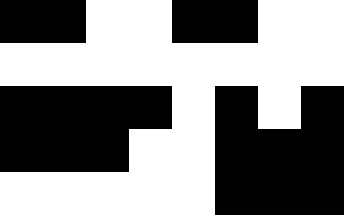[["black", "black", "white", "white", "black", "black", "white", "white"], ["white", "white", "white", "white", "white", "white", "white", "white"], ["black", "black", "black", "black", "white", "black", "white", "black"], ["black", "black", "black", "white", "white", "black", "black", "black"], ["white", "white", "white", "white", "white", "black", "black", "black"]]